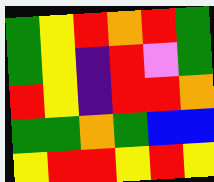[["green", "yellow", "red", "orange", "red", "green"], ["green", "yellow", "indigo", "red", "violet", "green"], ["red", "yellow", "indigo", "red", "red", "orange"], ["green", "green", "orange", "green", "blue", "blue"], ["yellow", "red", "red", "yellow", "red", "yellow"]]